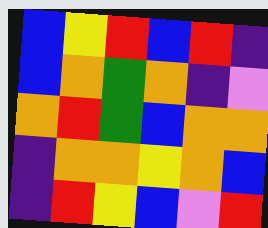[["blue", "yellow", "red", "blue", "red", "indigo"], ["blue", "orange", "green", "orange", "indigo", "violet"], ["orange", "red", "green", "blue", "orange", "orange"], ["indigo", "orange", "orange", "yellow", "orange", "blue"], ["indigo", "red", "yellow", "blue", "violet", "red"]]